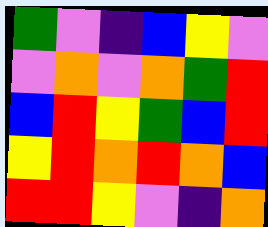[["green", "violet", "indigo", "blue", "yellow", "violet"], ["violet", "orange", "violet", "orange", "green", "red"], ["blue", "red", "yellow", "green", "blue", "red"], ["yellow", "red", "orange", "red", "orange", "blue"], ["red", "red", "yellow", "violet", "indigo", "orange"]]